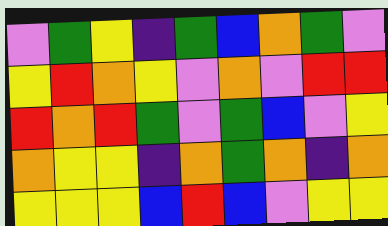[["violet", "green", "yellow", "indigo", "green", "blue", "orange", "green", "violet"], ["yellow", "red", "orange", "yellow", "violet", "orange", "violet", "red", "red"], ["red", "orange", "red", "green", "violet", "green", "blue", "violet", "yellow"], ["orange", "yellow", "yellow", "indigo", "orange", "green", "orange", "indigo", "orange"], ["yellow", "yellow", "yellow", "blue", "red", "blue", "violet", "yellow", "yellow"]]